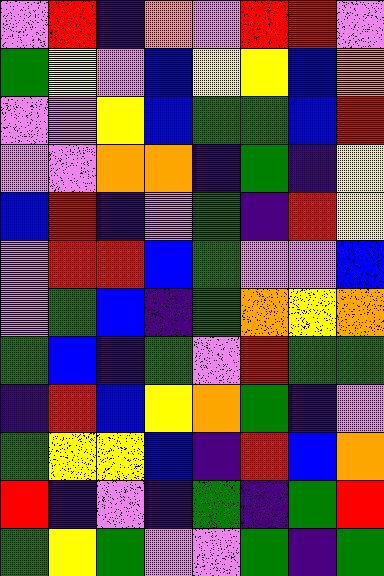[["violet", "red", "indigo", "orange", "violet", "red", "red", "violet"], ["green", "yellow", "violet", "blue", "yellow", "yellow", "blue", "orange"], ["violet", "violet", "yellow", "blue", "green", "green", "blue", "red"], ["violet", "violet", "orange", "orange", "indigo", "green", "indigo", "yellow"], ["blue", "red", "indigo", "violet", "green", "indigo", "red", "yellow"], ["violet", "red", "red", "blue", "green", "violet", "violet", "blue"], ["violet", "green", "blue", "indigo", "green", "orange", "yellow", "orange"], ["green", "blue", "indigo", "green", "violet", "red", "green", "green"], ["indigo", "red", "blue", "yellow", "orange", "green", "indigo", "violet"], ["green", "yellow", "yellow", "blue", "indigo", "red", "blue", "orange"], ["red", "indigo", "violet", "indigo", "green", "indigo", "green", "red"], ["green", "yellow", "green", "violet", "violet", "green", "indigo", "green"]]